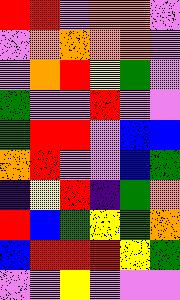[["red", "red", "violet", "orange", "orange", "violet"], ["violet", "orange", "orange", "orange", "orange", "violet"], ["violet", "orange", "red", "yellow", "green", "violet"], ["green", "violet", "violet", "red", "violet", "violet"], ["green", "red", "red", "violet", "blue", "blue"], ["orange", "red", "violet", "violet", "blue", "green"], ["indigo", "yellow", "red", "indigo", "green", "orange"], ["red", "blue", "green", "yellow", "green", "orange"], ["blue", "red", "red", "red", "yellow", "green"], ["violet", "violet", "yellow", "violet", "violet", "violet"]]